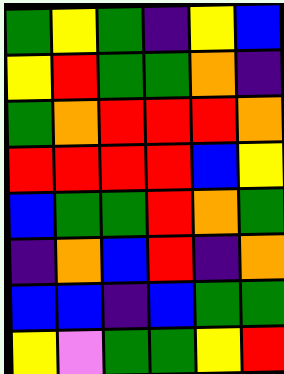[["green", "yellow", "green", "indigo", "yellow", "blue"], ["yellow", "red", "green", "green", "orange", "indigo"], ["green", "orange", "red", "red", "red", "orange"], ["red", "red", "red", "red", "blue", "yellow"], ["blue", "green", "green", "red", "orange", "green"], ["indigo", "orange", "blue", "red", "indigo", "orange"], ["blue", "blue", "indigo", "blue", "green", "green"], ["yellow", "violet", "green", "green", "yellow", "red"]]